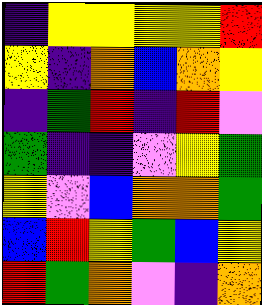[["indigo", "yellow", "yellow", "yellow", "yellow", "red"], ["yellow", "indigo", "orange", "blue", "orange", "yellow"], ["indigo", "green", "red", "indigo", "red", "violet"], ["green", "indigo", "indigo", "violet", "yellow", "green"], ["yellow", "violet", "blue", "orange", "orange", "green"], ["blue", "red", "yellow", "green", "blue", "yellow"], ["red", "green", "orange", "violet", "indigo", "orange"]]